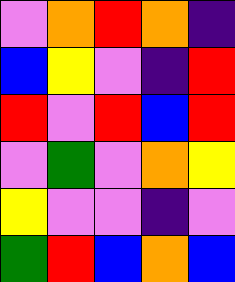[["violet", "orange", "red", "orange", "indigo"], ["blue", "yellow", "violet", "indigo", "red"], ["red", "violet", "red", "blue", "red"], ["violet", "green", "violet", "orange", "yellow"], ["yellow", "violet", "violet", "indigo", "violet"], ["green", "red", "blue", "orange", "blue"]]